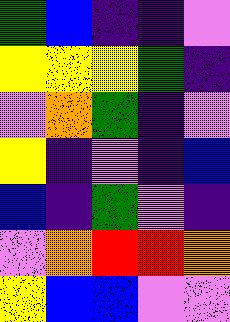[["green", "blue", "indigo", "indigo", "violet"], ["yellow", "yellow", "yellow", "green", "indigo"], ["violet", "orange", "green", "indigo", "violet"], ["yellow", "indigo", "violet", "indigo", "blue"], ["blue", "indigo", "green", "violet", "indigo"], ["violet", "orange", "red", "red", "orange"], ["yellow", "blue", "blue", "violet", "violet"]]